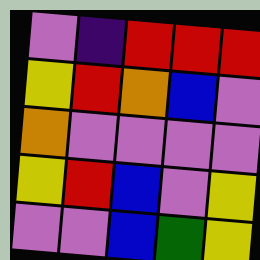[["violet", "indigo", "red", "red", "red"], ["yellow", "red", "orange", "blue", "violet"], ["orange", "violet", "violet", "violet", "violet"], ["yellow", "red", "blue", "violet", "yellow"], ["violet", "violet", "blue", "green", "yellow"]]